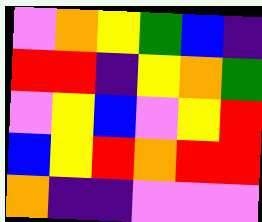[["violet", "orange", "yellow", "green", "blue", "indigo"], ["red", "red", "indigo", "yellow", "orange", "green"], ["violet", "yellow", "blue", "violet", "yellow", "red"], ["blue", "yellow", "red", "orange", "red", "red"], ["orange", "indigo", "indigo", "violet", "violet", "violet"]]